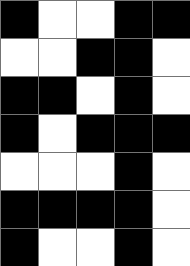[["black", "white", "white", "black", "black"], ["white", "white", "black", "black", "white"], ["black", "black", "white", "black", "white"], ["black", "white", "black", "black", "black"], ["white", "white", "white", "black", "white"], ["black", "black", "black", "black", "white"], ["black", "white", "white", "black", "white"]]